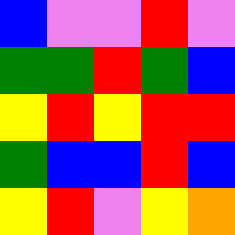[["blue", "violet", "violet", "red", "violet"], ["green", "green", "red", "green", "blue"], ["yellow", "red", "yellow", "red", "red"], ["green", "blue", "blue", "red", "blue"], ["yellow", "red", "violet", "yellow", "orange"]]